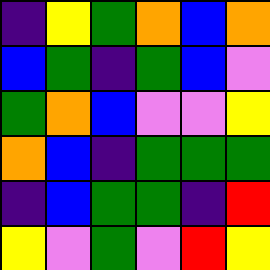[["indigo", "yellow", "green", "orange", "blue", "orange"], ["blue", "green", "indigo", "green", "blue", "violet"], ["green", "orange", "blue", "violet", "violet", "yellow"], ["orange", "blue", "indigo", "green", "green", "green"], ["indigo", "blue", "green", "green", "indigo", "red"], ["yellow", "violet", "green", "violet", "red", "yellow"]]